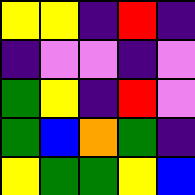[["yellow", "yellow", "indigo", "red", "indigo"], ["indigo", "violet", "violet", "indigo", "violet"], ["green", "yellow", "indigo", "red", "violet"], ["green", "blue", "orange", "green", "indigo"], ["yellow", "green", "green", "yellow", "blue"]]